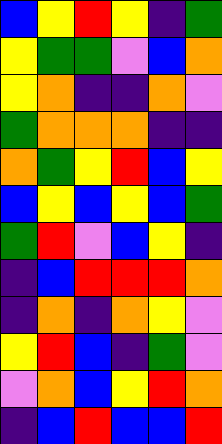[["blue", "yellow", "red", "yellow", "indigo", "green"], ["yellow", "green", "green", "violet", "blue", "orange"], ["yellow", "orange", "indigo", "indigo", "orange", "violet"], ["green", "orange", "orange", "orange", "indigo", "indigo"], ["orange", "green", "yellow", "red", "blue", "yellow"], ["blue", "yellow", "blue", "yellow", "blue", "green"], ["green", "red", "violet", "blue", "yellow", "indigo"], ["indigo", "blue", "red", "red", "red", "orange"], ["indigo", "orange", "indigo", "orange", "yellow", "violet"], ["yellow", "red", "blue", "indigo", "green", "violet"], ["violet", "orange", "blue", "yellow", "red", "orange"], ["indigo", "blue", "red", "blue", "blue", "red"]]